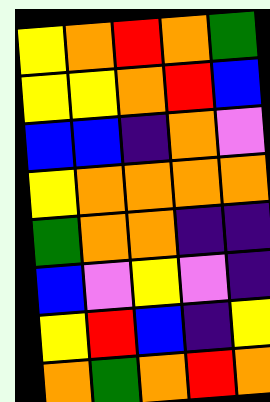[["yellow", "orange", "red", "orange", "green"], ["yellow", "yellow", "orange", "red", "blue"], ["blue", "blue", "indigo", "orange", "violet"], ["yellow", "orange", "orange", "orange", "orange"], ["green", "orange", "orange", "indigo", "indigo"], ["blue", "violet", "yellow", "violet", "indigo"], ["yellow", "red", "blue", "indigo", "yellow"], ["orange", "green", "orange", "red", "orange"]]